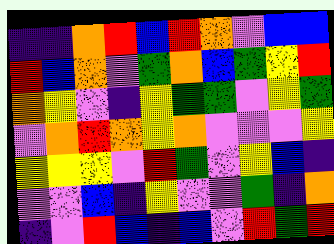[["indigo", "indigo", "orange", "red", "blue", "red", "orange", "violet", "blue", "blue"], ["red", "blue", "orange", "violet", "green", "orange", "blue", "green", "yellow", "red"], ["orange", "yellow", "violet", "indigo", "yellow", "green", "green", "violet", "yellow", "green"], ["violet", "orange", "red", "orange", "yellow", "orange", "violet", "violet", "violet", "yellow"], ["yellow", "yellow", "yellow", "violet", "red", "green", "violet", "yellow", "blue", "indigo"], ["violet", "violet", "blue", "indigo", "yellow", "violet", "violet", "green", "indigo", "orange"], ["indigo", "violet", "red", "blue", "indigo", "blue", "violet", "red", "green", "red"]]